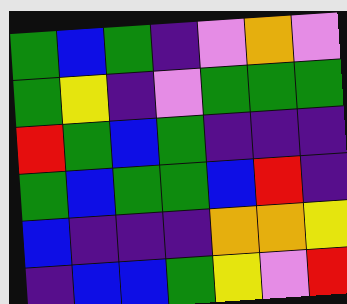[["green", "blue", "green", "indigo", "violet", "orange", "violet"], ["green", "yellow", "indigo", "violet", "green", "green", "green"], ["red", "green", "blue", "green", "indigo", "indigo", "indigo"], ["green", "blue", "green", "green", "blue", "red", "indigo"], ["blue", "indigo", "indigo", "indigo", "orange", "orange", "yellow"], ["indigo", "blue", "blue", "green", "yellow", "violet", "red"]]